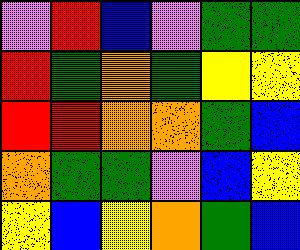[["violet", "red", "blue", "violet", "green", "green"], ["red", "green", "orange", "green", "yellow", "yellow"], ["red", "red", "orange", "orange", "green", "blue"], ["orange", "green", "green", "violet", "blue", "yellow"], ["yellow", "blue", "yellow", "orange", "green", "blue"]]